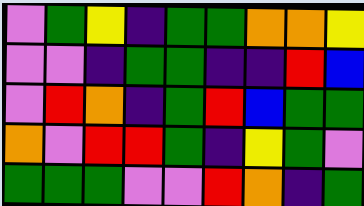[["violet", "green", "yellow", "indigo", "green", "green", "orange", "orange", "yellow"], ["violet", "violet", "indigo", "green", "green", "indigo", "indigo", "red", "blue"], ["violet", "red", "orange", "indigo", "green", "red", "blue", "green", "green"], ["orange", "violet", "red", "red", "green", "indigo", "yellow", "green", "violet"], ["green", "green", "green", "violet", "violet", "red", "orange", "indigo", "green"]]